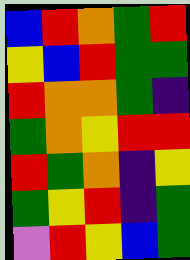[["blue", "red", "orange", "green", "red"], ["yellow", "blue", "red", "green", "green"], ["red", "orange", "orange", "green", "indigo"], ["green", "orange", "yellow", "red", "red"], ["red", "green", "orange", "indigo", "yellow"], ["green", "yellow", "red", "indigo", "green"], ["violet", "red", "yellow", "blue", "green"]]